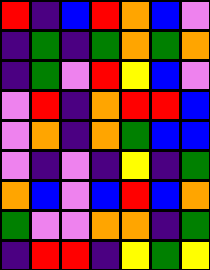[["red", "indigo", "blue", "red", "orange", "blue", "violet"], ["indigo", "green", "indigo", "green", "orange", "green", "orange"], ["indigo", "green", "violet", "red", "yellow", "blue", "violet"], ["violet", "red", "indigo", "orange", "red", "red", "blue"], ["violet", "orange", "indigo", "orange", "green", "blue", "blue"], ["violet", "indigo", "violet", "indigo", "yellow", "indigo", "green"], ["orange", "blue", "violet", "blue", "red", "blue", "orange"], ["green", "violet", "violet", "orange", "orange", "indigo", "green"], ["indigo", "red", "red", "indigo", "yellow", "green", "yellow"]]